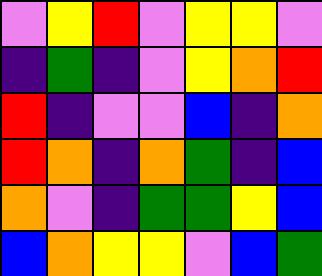[["violet", "yellow", "red", "violet", "yellow", "yellow", "violet"], ["indigo", "green", "indigo", "violet", "yellow", "orange", "red"], ["red", "indigo", "violet", "violet", "blue", "indigo", "orange"], ["red", "orange", "indigo", "orange", "green", "indigo", "blue"], ["orange", "violet", "indigo", "green", "green", "yellow", "blue"], ["blue", "orange", "yellow", "yellow", "violet", "blue", "green"]]